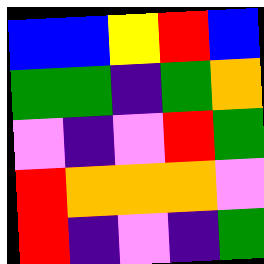[["blue", "blue", "yellow", "red", "blue"], ["green", "green", "indigo", "green", "orange"], ["violet", "indigo", "violet", "red", "green"], ["red", "orange", "orange", "orange", "violet"], ["red", "indigo", "violet", "indigo", "green"]]